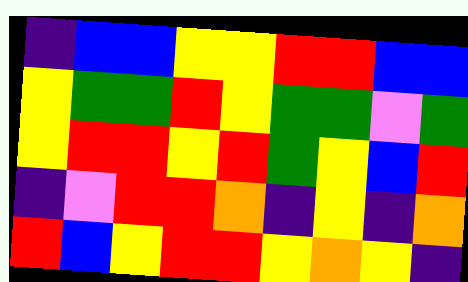[["indigo", "blue", "blue", "yellow", "yellow", "red", "red", "blue", "blue"], ["yellow", "green", "green", "red", "yellow", "green", "green", "violet", "green"], ["yellow", "red", "red", "yellow", "red", "green", "yellow", "blue", "red"], ["indigo", "violet", "red", "red", "orange", "indigo", "yellow", "indigo", "orange"], ["red", "blue", "yellow", "red", "red", "yellow", "orange", "yellow", "indigo"]]